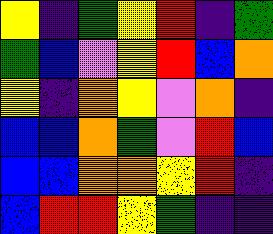[["yellow", "indigo", "green", "yellow", "red", "indigo", "green"], ["green", "blue", "violet", "yellow", "red", "blue", "orange"], ["yellow", "indigo", "orange", "yellow", "violet", "orange", "indigo"], ["blue", "blue", "orange", "green", "violet", "red", "blue"], ["blue", "blue", "orange", "orange", "yellow", "red", "indigo"], ["blue", "red", "red", "yellow", "green", "indigo", "indigo"]]